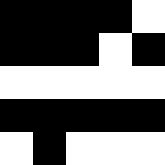[["black", "black", "black", "black", "white"], ["black", "black", "black", "white", "black"], ["white", "white", "white", "white", "white"], ["black", "black", "black", "black", "black"], ["white", "black", "white", "white", "white"]]